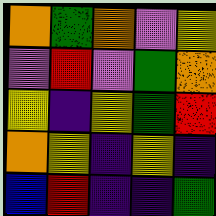[["orange", "green", "orange", "violet", "yellow"], ["violet", "red", "violet", "green", "orange"], ["yellow", "indigo", "yellow", "green", "red"], ["orange", "yellow", "indigo", "yellow", "indigo"], ["blue", "red", "indigo", "indigo", "green"]]